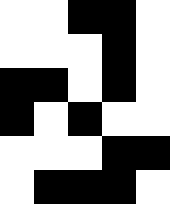[["white", "white", "black", "black", "white"], ["white", "white", "white", "black", "white"], ["black", "black", "white", "black", "white"], ["black", "white", "black", "white", "white"], ["white", "white", "white", "black", "black"], ["white", "black", "black", "black", "white"]]